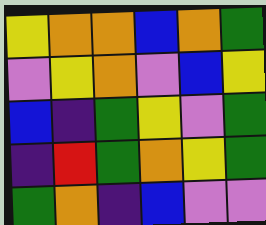[["yellow", "orange", "orange", "blue", "orange", "green"], ["violet", "yellow", "orange", "violet", "blue", "yellow"], ["blue", "indigo", "green", "yellow", "violet", "green"], ["indigo", "red", "green", "orange", "yellow", "green"], ["green", "orange", "indigo", "blue", "violet", "violet"]]